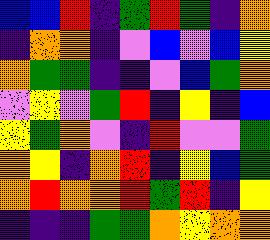[["blue", "blue", "red", "indigo", "green", "red", "green", "indigo", "orange"], ["indigo", "orange", "orange", "indigo", "violet", "blue", "violet", "blue", "yellow"], ["orange", "green", "green", "indigo", "indigo", "violet", "blue", "green", "orange"], ["violet", "yellow", "violet", "green", "red", "indigo", "yellow", "indigo", "blue"], ["yellow", "green", "orange", "violet", "indigo", "red", "violet", "violet", "green"], ["orange", "yellow", "indigo", "orange", "red", "indigo", "yellow", "blue", "green"], ["orange", "red", "orange", "orange", "red", "green", "red", "indigo", "yellow"], ["indigo", "indigo", "indigo", "green", "green", "orange", "yellow", "orange", "orange"]]